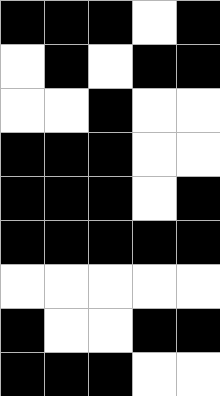[["black", "black", "black", "white", "black"], ["white", "black", "white", "black", "black"], ["white", "white", "black", "white", "white"], ["black", "black", "black", "white", "white"], ["black", "black", "black", "white", "black"], ["black", "black", "black", "black", "black"], ["white", "white", "white", "white", "white"], ["black", "white", "white", "black", "black"], ["black", "black", "black", "white", "white"]]